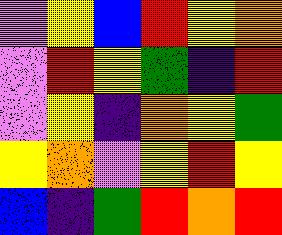[["violet", "yellow", "blue", "red", "yellow", "orange"], ["violet", "red", "yellow", "green", "indigo", "red"], ["violet", "yellow", "indigo", "orange", "yellow", "green"], ["yellow", "orange", "violet", "yellow", "red", "yellow"], ["blue", "indigo", "green", "red", "orange", "red"]]